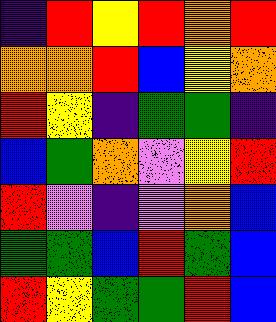[["indigo", "red", "yellow", "red", "orange", "red"], ["orange", "orange", "red", "blue", "yellow", "orange"], ["red", "yellow", "indigo", "green", "green", "indigo"], ["blue", "green", "orange", "violet", "yellow", "red"], ["red", "violet", "indigo", "violet", "orange", "blue"], ["green", "green", "blue", "red", "green", "blue"], ["red", "yellow", "green", "green", "red", "blue"]]